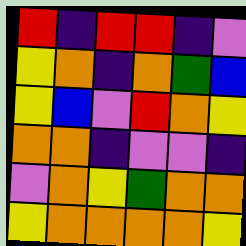[["red", "indigo", "red", "red", "indigo", "violet"], ["yellow", "orange", "indigo", "orange", "green", "blue"], ["yellow", "blue", "violet", "red", "orange", "yellow"], ["orange", "orange", "indigo", "violet", "violet", "indigo"], ["violet", "orange", "yellow", "green", "orange", "orange"], ["yellow", "orange", "orange", "orange", "orange", "yellow"]]